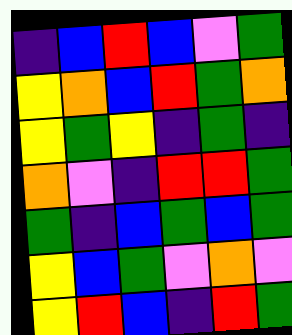[["indigo", "blue", "red", "blue", "violet", "green"], ["yellow", "orange", "blue", "red", "green", "orange"], ["yellow", "green", "yellow", "indigo", "green", "indigo"], ["orange", "violet", "indigo", "red", "red", "green"], ["green", "indigo", "blue", "green", "blue", "green"], ["yellow", "blue", "green", "violet", "orange", "violet"], ["yellow", "red", "blue", "indigo", "red", "green"]]